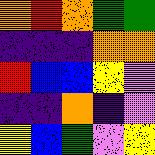[["orange", "red", "orange", "green", "green"], ["indigo", "indigo", "indigo", "orange", "orange"], ["red", "blue", "blue", "yellow", "violet"], ["indigo", "indigo", "orange", "indigo", "violet"], ["yellow", "blue", "green", "violet", "yellow"]]